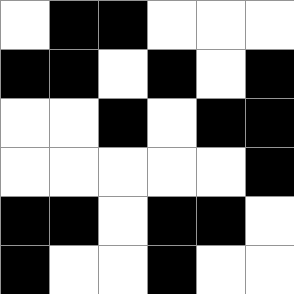[["white", "black", "black", "white", "white", "white"], ["black", "black", "white", "black", "white", "black"], ["white", "white", "black", "white", "black", "black"], ["white", "white", "white", "white", "white", "black"], ["black", "black", "white", "black", "black", "white"], ["black", "white", "white", "black", "white", "white"]]